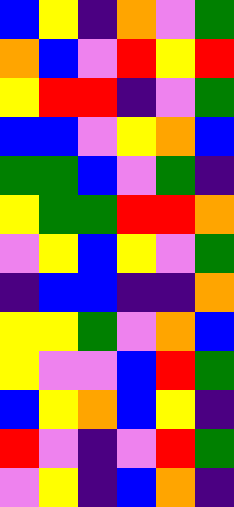[["blue", "yellow", "indigo", "orange", "violet", "green"], ["orange", "blue", "violet", "red", "yellow", "red"], ["yellow", "red", "red", "indigo", "violet", "green"], ["blue", "blue", "violet", "yellow", "orange", "blue"], ["green", "green", "blue", "violet", "green", "indigo"], ["yellow", "green", "green", "red", "red", "orange"], ["violet", "yellow", "blue", "yellow", "violet", "green"], ["indigo", "blue", "blue", "indigo", "indigo", "orange"], ["yellow", "yellow", "green", "violet", "orange", "blue"], ["yellow", "violet", "violet", "blue", "red", "green"], ["blue", "yellow", "orange", "blue", "yellow", "indigo"], ["red", "violet", "indigo", "violet", "red", "green"], ["violet", "yellow", "indigo", "blue", "orange", "indigo"]]